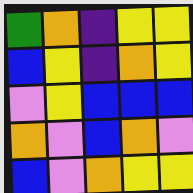[["green", "orange", "indigo", "yellow", "yellow"], ["blue", "yellow", "indigo", "orange", "yellow"], ["violet", "yellow", "blue", "blue", "blue"], ["orange", "violet", "blue", "orange", "violet"], ["blue", "violet", "orange", "yellow", "yellow"]]